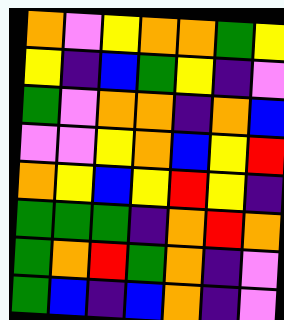[["orange", "violet", "yellow", "orange", "orange", "green", "yellow"], ["yellow", "indigo", "blue", "green", "yellow", "indigo", "violet"], ["green", "violet", "orange", "orange", "indigo", "orange", "blue"], ["violet", "violet", "yellow", "orange", "blue", "yellow", "red"], ["orange", "yellow", "blue", "yellow", "red", "yellow", "indigo"], ["green", "green", "green", "indigo", "orange", "red", "orange"], ["green", "orange", "red", "green", "orange", "indigo", "violet"], ["green", "blue", "indigo", "blue", "orange", "indigo", "violet"]]